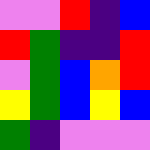[["violet", "violet", "red", "indigo", "blue"], ["red", "green", "indigo", "indigo", "red"], ["violet", "green", "blue", "orange", "red"], ["yellow", "green", "blue", "yellow", "blue"], ["green", "indigo", "violet", "violet", "violet"]]